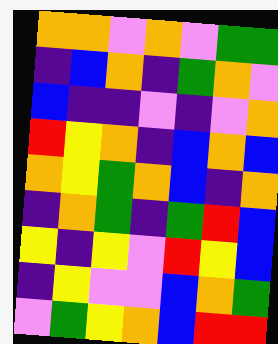[["orange", "orange", "violet", "orange", "violet", "green", "green"], ["indigo", "blue", "orange", "indigo", "green", "orange", "violet"], ["blue", "indigo", "indigo", "violet", "indigo", "violet", "orange"], ["red", "yellow", "orange", "indigo", "blue", "orange", "blue"], ["orange", "yellow", "green", "orange", "blue", "indigo", "orange"], ["indigo", "orange", "green", "indigo", "green", "red", "blue"], ["yellow", "indigo", "yellow", "violet", "red", "yellow", "blue"], ["indigo", "yellow", "violet", "violet", "blue", "orange", "green"], ["violet", "green", "yellow", "orange", "blue", "red", "red"]]